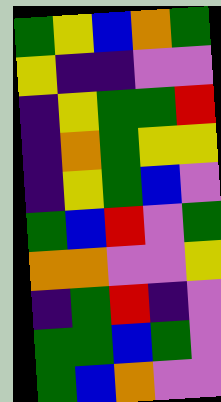[["green", "yellow", "blue", "orange", "green"], ["yellow", "indigo", "indigo", "violet", "violet"], ["indigo", "yellow", "green", "green", "red"], ["indigo", "orange", "green", "yellow", "yellow"], ["indigo", "yellow", "green", "blue", "violet"], ["green", "blue", "red", "violet", "green"], ["orange", "orange", "violet", "violet", "yellow"], ["indigo", "green", "red", "indigo", "violet"], ["green", "green", "blue", "green", "violet"], ["green", "blue", "orange", "violet", "violet"]]